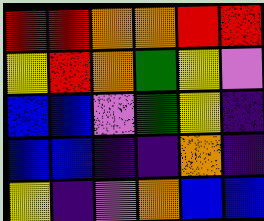[["red", "red", "orange", "orange", "red", "red"], ["yellow", "red", "orange", "green", "yellow", "violet"], ["blue", "blue", "violet", "green", "yellow", "indigo"], ["blue", "blue", "indigo", "indigo", "orange", "indigo"], ["yellow", "indigo", "violet", "orange", "blue", "blue"]]